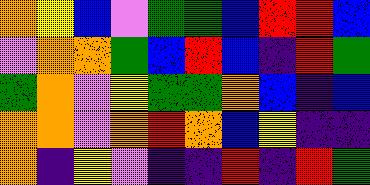[["orange", "yellow", "blue", "violet", "green", "green", "blue", "red", "red", "blue"], ["violet", "orange", "orange", "green", "blue", "red", "blue", "indigo", "red", "green"], ["green", "orange", "violet", "yellow", "green", "green", "orange", "blue", "indigo", "blue"], ["orange", "orange", "violet", "orange", "red", "orange", "blue", "yellow", "indigo", "indigo"], ["orange", "indigo", "yellow", "violet", "indigo", "indigo", "red", "indigo", "red", "green"]]